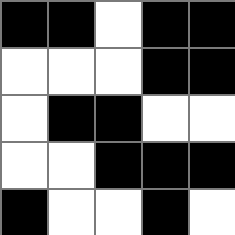[["black", "black", "white", "black", "black"], ["white", "white", "white", "black", "black"], ["white", "black", "black", "white", "white"], ["white", "white", "black", "black", "black"], ["black", "white", "white", "black", "white"]]